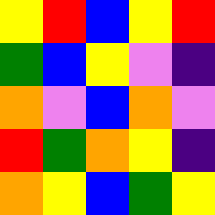[["yellow", "red", "blue", "yellow", "red"], ["green", "blue", "yellow", "violet", "indigo"], ["orange", "violet", "blue", "orange", "violet"], ["red", "green", "orange", "yellow", "indigo"], ["orange", "yellow", "blue", "green", "yellow"]]